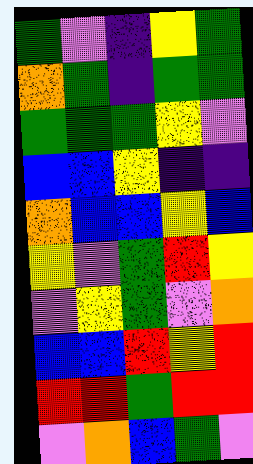[["green", "violet", "indigo", "yellow", "green"], ["orange", "green", "indigo", "green", "green"], ["green", "green", "green", "yellow", "violet"], ["blue", "blue", "yellow", "indigo", "indigo"], ["orange", "blue", "blue", "yellow", "blue"], ["yellow", "violet", "green", "red", "yellow"], ["violet", "yellow", "green", "violet", "orange"], ["blue", "blue", "red", "yellow", "red"], ["red", "red", "green", "red", "red"], ["violet", "orange", "blue", "green", "violet"]]